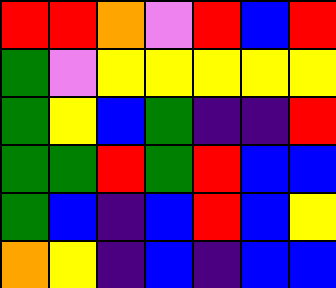[["red", "red", "orange", "violet", "red", "blue", "red"], ["green", "violet", "yellow", "yellow", "yellow", "yellow", "yellow"], ["green", "yellow", "blue", "green", "indigo", "indigo", "red"], ["green", "green", "red", "green", "red", "blue", "blue"], ["green", "blue", "indigo", "blue", "red", "blue", "yellow"], ["orange", "yellow", "indigo", "blue", "indigo", "blue", "blue"]]